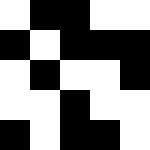[["white", "black", "black", "white", "white"], ["black", "white", "black", "black", "black"], ["white", "black", "white", "white", "black"], ["white", "white", "black", "white", "white"], ["black", "white", "black", "black", "white"]]